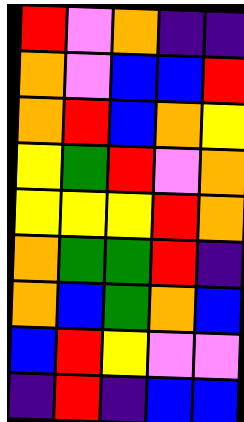[["red", "violet", "orange", "indigo", "indigo"], ["orange", "violet", "blue", "blue", "red"], ["orange", "red", "blue", "orange", "yellow"], ["yellow", "green", "red", "violet", "orange"], ["yellow", "yellow", "yellow", "red", "orange"], ["orange", "green", "green", "red", "indigo"], ["orange", "blue", "green", "orange", "blue"], ["blue", "red", "yellow", "violet", "violet"], ["indigo", "red", "indigo", "blue", "blue"]]